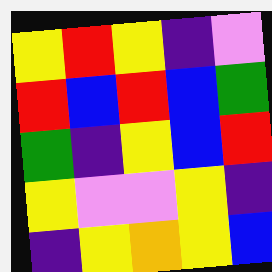[["yellow", "red", "yellow", "indigo", "violet"], ["red", "blue", "red", "blue", "green"], ["green", "indigo", "yellow", "blue", "red"], ["yellow", "violet", "violet", "yellow", "indigo"], ["indigo", "yellow", "orange", "yellow", "blue"]]